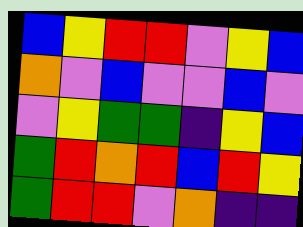[["blue", "yellow", "red", "red", "violet", "yellow", "blue"], ["orange", "violet", "blue", "violet", "violet", "blue", "violet"], ["violet", "yellow", "green", "green", "indigo", "yellow", "blue"], ["green", "red", "orange", "red", "blue", "red", "yellow"], ["green", "red", "red", "violet", "orange", "indigo", "indigo"]]